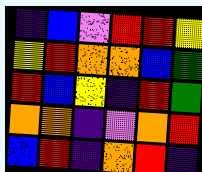[["indigo", "blue", "violet", "red", "red", "yellow"], ["yellow", "red", "orange", "orange", "blue", "green"], ["red", "blue", "yellow", "indigo", "red", "green"], ["orange", "orange", "indigo", "violet", "orange", "red"], ["blue", "red", "indigo", "orange", "red", "indigo"]]